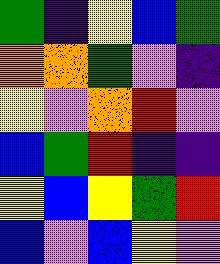[["green", "indigo", "yellow", "blue", "green"], ["orange", "orange", "green", "violet", "indigo"], ["yellow", "violet", "orange", "red", "violet"], ["blue", "green", "red", "indigo", "indigo"], ["yellow", "blue", "yellow", "green", "red"], ["blue", "violet", "blue", "yellow", "violet"]]